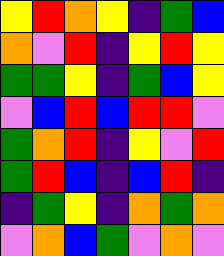[["yellow", "red", "orange", "yellow", "indigo", "green", "blue"], ["orange", "violet", "red", "indigo", "yellow", "red", "yellow"], ["green", "green", "yellow", "indigo", "green", "blue", "yellow"], ["violet", "blue", "red", "blue", "red", "red", "violet"], ["green", "orange", "red", "indigo", "yellow", "violet", "red"], ["green", "red", "blue", "indigo", "blue", "red", "indigo"], ["indigo", "green", "yellow", "indigo", "orange", "green", "orange"], ["violet", "orange", "blue", "green", "violet", "orange", "violet"]]